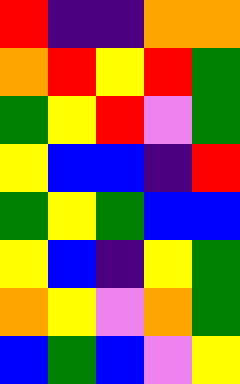[["red", "indigo", "indigo", "orange", "orange"], ["orange", "red", "yellow", "red", "green"], ["green", "yellow", "red", "violet", "green"], ["yellow", "blue", "blue", "indigo", "red"], ["green", "yellow", "green", "blue", "blue"], ["yellow", "blue", "indigo", "yellow", "green"], ["orange", "yellow", "violet", "orange", "green"], ["blue", "green", "blue", "violet", "yellow"]]